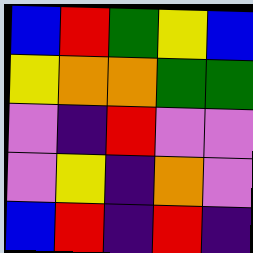[["blue", "red", "green", "yellow", "blue"], ["yellow", "orange", "orange", "green", "green"], ["violet", "indigo", "red", "violet", "violet"], ["violet", "yellow", "indigo", "orange", "violet"], ["blue", "red", "indigo", "red", "indigo"]]